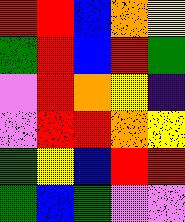[["red", "red", "blue", "orange", "yellow"], ["green", "red", "blue", "red", "green"], ["violet", "red", "orange", "yellow", "indigo"], ["violet", "red", "red", "orange", "yellow"], ["green", "yellow", "blue", "red", "red"], ["green", "blue", "green", "violet", "violet"]]